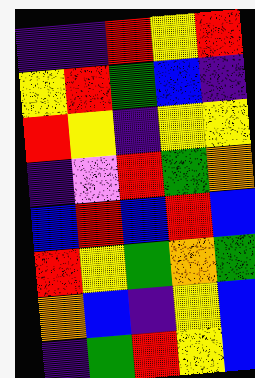[["indigo", "indigo", "red", "yellow", "red"], ["yellow", "red", "green", "blue", "indigo"], ["red", "yellow", "indigo", "yellow", "yellow"], ["indigo", "violet", "red", "green", "orange"], ["blue", "red", "blue", "red", "blue"], ["red", "yellow", "green", "orange", "green"], ["orange", "blue", "indigo", "yellow", "blue"], ["indigo", "green", "red", "yellow", "blue"]]